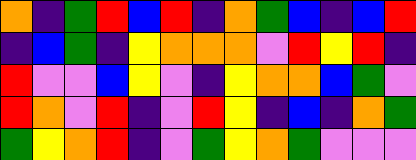[["orange", "indigo", "green", "red", "blue", "red", "indigo", "orange", "green", "blue", "indigo", "blue", "red"], ["indigo", "blue", "green", "indigo", "yellow", "orange", "orange", "orange", "violet", "red", "yellow", "red", "indigo"], ["red", "violet", "violet", "blue", "yellow", "violet", "indigo", "yellow", "orange", "orange", "blue", "green", "violet"], ["red", "orange", "violet", "red", "indigo", "violet", "red", "yellow", "indigo", "blue", "indigo", "orange", "green"], ["green", "yellow", "orange", "red", "indigo", "violet", "green", "yellow", "orange", "green", "violet", "violet", "violet"]]